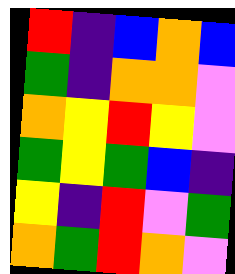[["red", "indigo", "blue", "orange", "blue"], ["green", "indigo", "orange", "orange", "violet"], ["orange", "yellow", "red", "yellow", "violet"], ["green", "yellow", "green", "blue", "indigo"], ["yellow", "indigo", "red", "violet", "green"], ["orange", "green", "red", "orange", "violet"]]